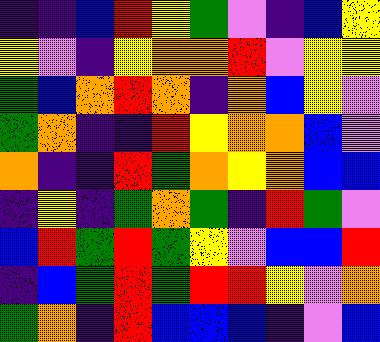[["indigo", "indigo", "blue", "red", "yellow", "green", "violet", "indigo", "blue", "yellow"], ["yellow", "violet", "indigo", "yellow", "orange", "orange", "red", "violet", "yellow", "yellow"], ["green", "blue", "orange", "red", "orange", "indigo", "orange", "blue", "yellow", "violet"], ["green", "orange", "indigo", "indigo", "red", "yellow", "orange", "orange", "blue", "violet"], ["orange", "indigo", "indigo", "red", "green", "orange", "yellow", "orange", "blue", "blue"], ["indigo", "yellow", "indigo", "green", "orange", "green", "indigo", "red", "green", "violet"], ["blue", "red", "green", "red", "green", "yellow", "violet", "blue", "blue", "red"], ["indigo", "blue", "green", "red", "green", "red", "red", "yellow", "violet", "orange"], ["green", "orange", "indigo", "red", "blue", "blue", "blue", "indigo", "violet", "blue"]]